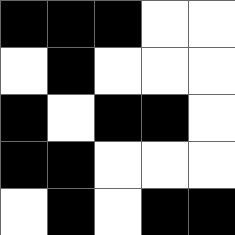[["black", "black", "black", "white", "white"], ["white", "black", "white", "white", "white"], ["black", "white", "black", "black", "white"], ["black", "black", "white", "white", "white"], ["white", "black", "white", "black", "black"]]